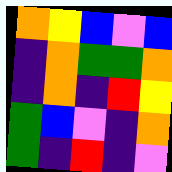[["orange", "yellow", "blue", "violet", "blue"], ["indigo", "orange", "green", "green", "orange"], ["indigo", "orange", "indigo", "red", "yellow"], ["green", "blue", "violet", "indigo", "orange"], ["green", "indigo", "red", "indigo", "violet"]]